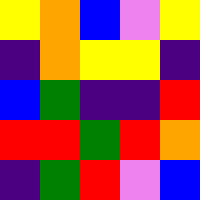[["yellow", "orange", "blue", "violet", "yellow"], ["indigo", "orange", "yellow", "yellow", "indigo"], ["blue", "green", "indigo", "indigo", "red"], ["red", "red", "green", "red", "orange"], ["indigo", "green", "red", "violet", "blue"]]